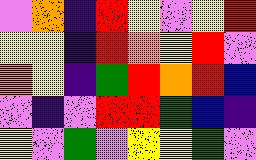[["violet", "orange", "indigo", "red", "yellow", "violet", "yellow", "red"], ["yellow", "yellow", "indigo", "red", "orange", "yellow", "red", "violet"], ["orange", "yellow", "indigo", "green", "red", "orange", "red", "blue"], ["violet", "indigo", "violet", "red", "red", "green", "blue", "indigo"], ["yellow", "violet", "green", "violet", "yellow", "yellow", "green", "violet"]]